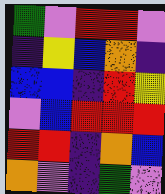[["green", "violet", "red", "red", "violet"], ["indigo", "yellow", "blue", "orange", "indigo"], ["blue", "blue", "indigo", "red", "yellow"], ["violet", "blue", "red", "red", "red"], ["red", "red", "indigo", "orange", "blue"], ["orange", "violet", "indigo", "green", "violet"]]